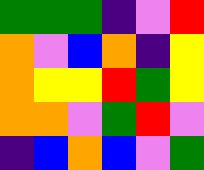[["green", "green", "green", "indigo", "violet", "red"], ["orange", "violet", "blue", "orange", "indigo", "yellow"], ["orange", "yellow", "yellow", "red", "green", "yellow"], ["orange", "orange", "violet", "green", "red", "violet"], ["indigo", "blue", "orange", "blue", "violet", "green"]]